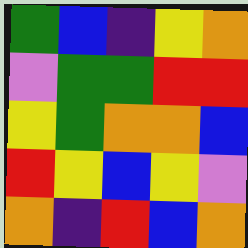[["green", "blue", "indigo", "yellow", "orange"], ["violet", "green", "green", "red", "red"], ["yellow", "green", "orange", "orange", "blue"], ["red", "yellow", "blue", "yellow", "violet"], ["orange", "indigo", "red", "blue", "orange"]]